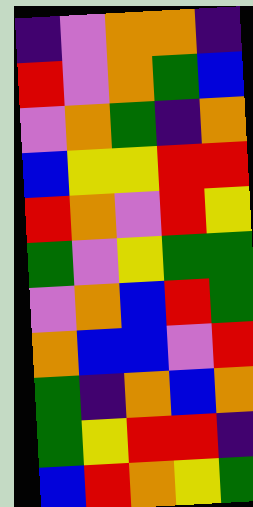[["indigo", "violet", "orange", "orange", "indigo"], ["red", "violet", "orange", "green", "blue"], ["violet", "orange", "green", "indigo", "orange"], ["blue", "yellow", "yellow", "red", "red"], ["red", "orange", "violet", "red", "yellow"], ["green", "violet", "yellow", "green", "green"], ["violet", "orange", "blue", "red", "green"], ["orange", "blue", "blue", "violet", "red"], ["green", "indigo", "orange", "blue", "orange"], ["green", "yellow", "red", "red", "indigo"], ["blue", "red", "orange", "yellow", "green"]]